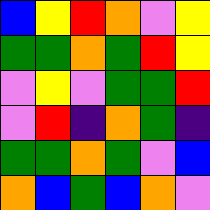[["blue", "yellow", "red", "orange", "violet", "yellow"], ["green", "green", "orange", "green", "red", "yellow"], ["violet", "yellow", "violet", "green", "green", "red"], ["violet", "red", "indigo", "orange", "green", "indigo"], ["green", "green", "orange", "green", "violet", "blue"], ["orange", "blue", "green", "blue", "orange", "violet"]]